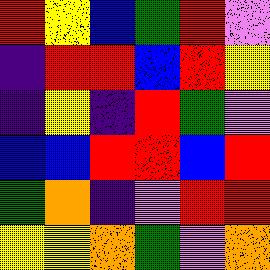[["red", "yellow", "blue", "green", "red", "violet"], ["indigo", "red", "red", "blue", "red", "yellow"], ["indigo", "yellow", "indigo", "red", "green", "violet"], ["blue", "blue", "red", "red", "blue", "red"], ["green", "orange", "indigo", "violet", "red", "red"], ["yellow", "yellow", "orange", "green", "violet", "orange"]]